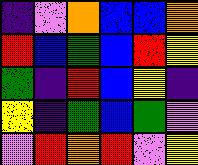[["indigo", "violet", "orange", "blue", "blue", "orange"], ["red", "blue", "green", "blue", "red", "yellow"], ["green", "indigo", "red", "blue", "yellow", "indigo"], ["yellow", "indigo", "green", "blue", "green", "violet"], ["violet", "red", "orange", "red", "violet", "yellow"]]